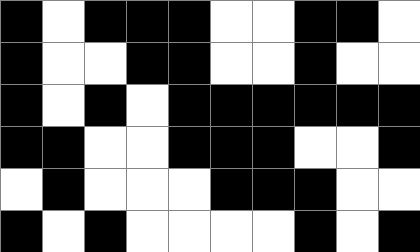[["black", "white", "black", "black", "black", "white", "white", "black", "black", "white"], ["black", "white", "white", "black", "black", "white", "white", "black", "white", "white"], ["black", "white", "black", "white", "black", "black", "black", "black", "black", "black"], ["black", "black", "white", "white", "black", "black", "black", "white", "white", "black"], ["white", "black", "white", "white", "white", "black", "black", "black", "white", "white"], ["black", "white", "black", "white", "white", "white", "white", "black", "white", "black"]]